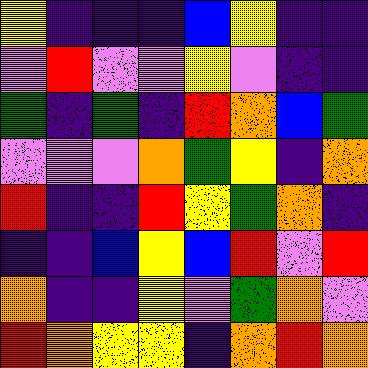[["yellow", "indigo", "indigo", "indigo", "blue", "yellow", "indigo", "indigo"], ["violet", "red", "violet", "violet", "yellow", "violet", "indigo", "indigo"], ["green", "indigo", "green", "indigo", "red", "orange", "blue", "green"], ["violet", "violet", "violet", "orange", "green", "yellow", "indigo", "orange"], ["red", "indigo", "indigo", "red", "yellow", "green", "orange", "indigo"], ["indigo", "indigo", "blue", "yellow", "blue", "red", "violet", "red"], ["orange", "indigo", "indigo", "yellow", "violet", "green", "orange", "violet"], ["red", "orange", "yellow", "yellow", "indigo", "orange", "red", "orange"]]